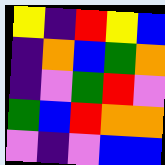[["yellow", "indigo", "red", "yellow", "blue"], ["indigo", "orange", "blue", "green", "orange"], ["indigo", "violet", "green", "red", "violet"], ["green", "blue", "red", "orange", "orange"], ["violet", "indigo", "violet", "blue", "blue"]]